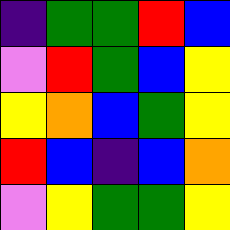[["indigo", "green", "green", "red", "blue"], ["violet", "red", "green", "blue", "yellow"], ["yellow", "orange", "blue", "green", "yellow"], ["red", "blue", "indigo", "blue", "orange"], ["violet", "yellow", "green", "green", "yellow"]]